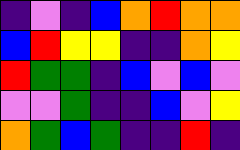[["indigo", "violet", "indigo", "blue", "orange", "red", "orange", "orange"], ["blue", "red", "yellow", "yellow", "indigo", "indigo", "orange", "yellow"], ["red", "green", "green", "indigo", "blue", "violet", "blue", "violet"], ["violet", "violet", "green", "indigo", "indigo", "blue", "violet", "yellow"], ["orange", "green", "blue", "green", "indigo", "indigo", "red", "indigo"]]